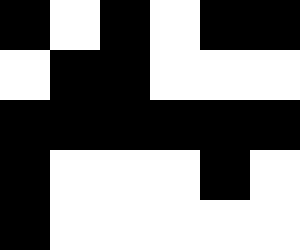[["black", "white", "black", "white", "black", "black"], ["white", "black", "black", "white", "white", "white"], ["black", "black", "black", "black", "black", "black"], ["black", "white", "white", "white", "black", "white"], ["black", "white", "white", "white", "white", "white"]]